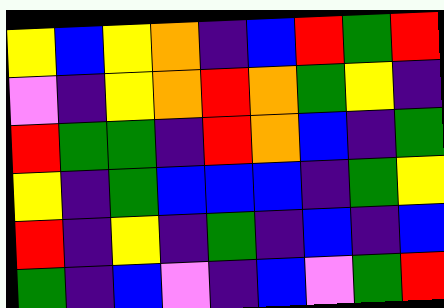[["yellow", "blue", "yellow", "orange", "indigo", "blue", "red", "green", "red"], ["violet", "indigo", "yellow", "orange", "red", "orange", "green", "yellow", "indigo"], ["red", "green", "green", "indigo", "red", "orange", "blue", "indigo", "green"], ["yellow", "indigo", "green", "blue", "blue", "blue", "indigo", "green", "yellow"], ["red", "indigo", "yellow", "indigo", "green", "indigo", "blue", "indigo", "blue"], ["green", "indigo", "blue", "violet", "indigo", "blue", "violet", "green", "red"]]